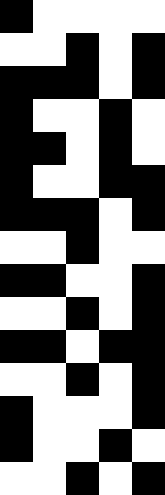[["black", "white", "white", "white", "white"], ["white", "white", "black", "white", "black"], ["black", "black", "black", "white", "black"], ["black", "white", "white", "black", "white"], ["black", "black", "white", "black", "white"], ["black", "white", "white", "black", "black"], ["black", "black", "black", "white", "black"], ["white", "white", "black", "white", "white"], ["black", "black", "white", "white", "black"], ["white", "white", "black", "white", "black"], ["black", "black", "white", "black", "black"], ["white", "white", "black", "white", "black"], ["black", "white", "white", "white", "black"], ["black", "white", "white", "black", "white"], ["white", "white", "black", "white", "black"]]